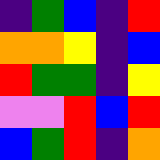[["indigo", "green", "blue", "indigo", "red"], ["orange", "orange", "yellow", "indigo", "blue"], ["red", "green", "green", "indigo", "yellow"], ["violet", "violet", "red", "blue", "red"], ["blue", "green", "red", "indigo", "orange"]]